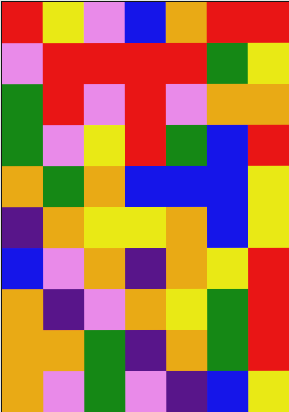[["red", "yellow", "violet", "blue", "orange", "red", "red"], ["violet", "red", "red", "red", "red", "green", "yellow"], ["green", "red", "violet", "red", "violet", "orange", "orange"], ["green", "violet", "yellow", "red", "green", "blue", "red"], ["orange", "green", "orange", "blue", "blue", "blue", "yellow"], ["indigo", "orange", "yellow", "yellow", "orange", "blue", "yellow"], ["blue", "violet", "orange", "indigo", "orange", "yellow", "red"], ["orange", "indigo", "violet", "orange", "yellow", "green", "red"], ["orange", "orange", "green", "indigo", "orange", "green", "red"], ["orange", "violet", "green", "violet", "indigo", "blue", "yellow"]]